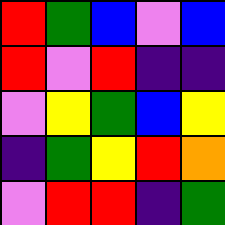[["red", "green", "blue", "violet", "blue"], ["red", "violet", "red", "indigo", "indigo"], ["violet", "yellow", "green", "blue", "yellow"], ["indigo", "green", "yellow", "red", "orange"], ["violet", "red", "red", "indigo", "green"]]